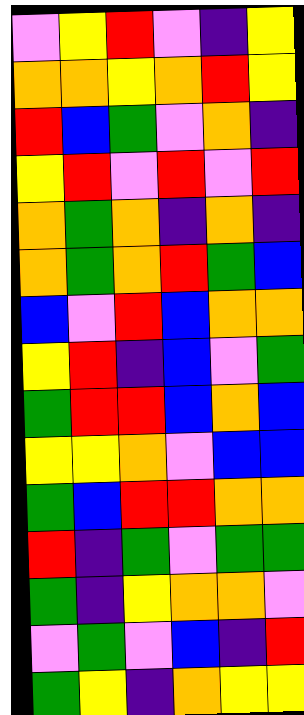[["violet", "yellow", "red", "violet", "indigo", "yellow"], ["orange", "orange", "yellow", "orange", "red", "yellow"], ["red", "blue", "green", "violet", "orange", "indigo"], ["yellow", "red", "violet", "red", "violet", "red"], ["orange", "green", "orange", "indigo", "orange", "indigo"], ["orange", "green", "orange", "red", "green", "blue"], ["blue", "violet", "red", "blue", "orange", "orange"], ["yellow", "red", "indigo", "blue", "violet", "green"], ["green", "red", "red", "blue", "orange", "blue"], ["yellow", "yellow", "orange", "violet", "blue", "blue"], ["green", "blue", "red", "red", "orange", "orange"], ["red", "indigo", "green", "violet", "green", "green"], ["green", "indigo", "yellow", "orange", "orange", "violet"], ["violet", "green", "violet", "blue", "indigo", "red"], ["green", "yellow", "indigo", "orange", "yellow", "yellow"]]